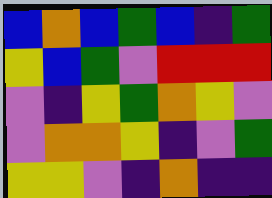[["blue", "orange", "blue", "green", "blue", "indigo", "green"], ["yellow", "blue", "green", "violet", "red", "red", "red"], ["violet", "indigo", "yellow", "green", "orange", "yellow", "violet"], ["violet", "orange", "orange", "yellow", "indigo", "violet", "green"], ["yellow", "yellow", "violet", "indigo", "orange", "indigo", "indigo"]]